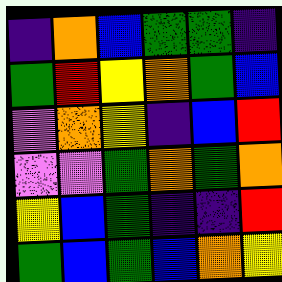[["indigo", "orange", "blue", "green", "green", "indigo"], ["green", "red", "yellow", "orange", "green", "blue"], ["violet", "orange", "yellow", "indigo", "blue", "red"], ["violet", "violet", "green", "orange", "green", "orange"], ["yellow", "blue", "green", "indigo", "indigo", "red"], ["green", "blue", "green", "blue", "orange", "yellow"]]